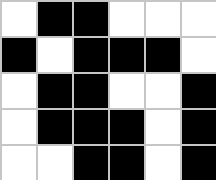[["white", "black", "black", "white", "white", "white"], ["black", "white", "black", "black", "black", "white"], ["white", "black", "black", "white", "white", "black"], ["white", "black", "black", "black", "white", "black"], ["white", "white", "black", "black", "white", "black"]]